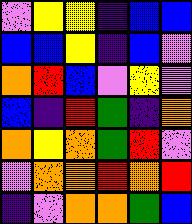[["violet", "yellow", "yellow", "indigo", "blue", "blue"], ["blue", "blue", "yellow", "indigo", "blue", "violet"], ["orange", "red", "blue", "violet", "yellow", "violet"], ["blue", "indigo", "red", "green", "indigo", "orange"], ["orange", "yellow", "orange", "green", "red", "violet"], ["violet", "orange", "orange", "red", "orange", "red"], ["indigo", "violet", "orange", "orange", "green", "blue"]]